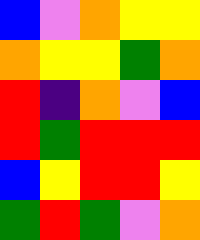[["blue", "violet", "orange", "yellow", "yellow"], ["orange", "yellow", "yellow", "green", "orange"], ["red", "indigo", "orange", "violet", "blue"], ["red", "green", "red", "red", "red"], ["blue", "yellow", "red", "red", "yellow"], ["green", "red", "green", "violet", "orange"]]